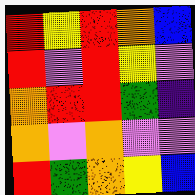[["red", "yellow", "red", "orange", "blue"], ["red", "violet", "red", "yellow", "violet"], ["orange", "red", "red", "green", "indigo"], ["orange", "violet", "orange", "violet", "violet"], ["red", "green", "orange", "yellow", "blue"]]